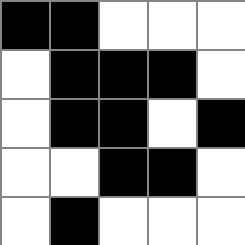[["black", "black", "white", "white", "white"], ["white", "black", "black", "black", "white"], ["white", "black", "black", "white", "black"], ["white", "white", "black", "black", "white"], ["white", "black", "white", "white", "white"]]